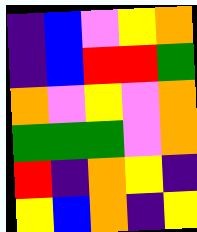[["indigo", "blue", "violet", "yellow", "orange"], ["indigo", "blue", "red", "red", "green"], ["orange", "violet", "yellow", "violet", "orange"], ["green", "green", "green", "violet", "orange"], ["red", "indigo", "orange", "yellow", "indigo"], ["yellow", "blue", "orange", "indigo", "yellow"]]